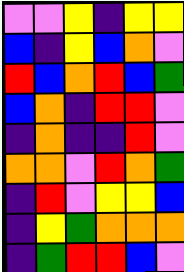[["violet", "violet", "yellow", "indigo", "yellow", "yellow"], ["blue", "indigo", "yellow", "blue", "orange", "violet"], ["red", "blue", "orange", "red", "blue", "green"], ["blue", "orange", "indigo", "red", "red", "violet"], ["indigo", "orange", "indigo", "indigo", "red", "violet"], ["orange", "orange", "violet", "red", "orange", "green"], ["indigo", "red", "violet", "yellow", "yellow", "blue"], ["indigo", "yellow", "green", "orange", "orange", "orange"], ["indigo", "green", "red", "red", "blue", "violet"]]